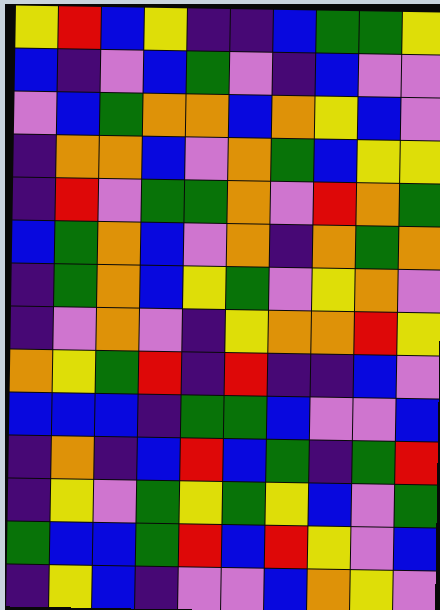[["yellow", "red", "blue", "yellow", "indigo", "indigo", "blue", "green", "green", "yellow"], ["blue", "indigo", "violet", "blue", "green", "violet", "indigo", "blue", "violet", "violet"], ["violet", "blue", "green", "orange", "orange", "blue", "orange", "yellow", "blue", "violet"], ["indigo", "orange", "orange", "blue", "violet", "orange", "green", "blue", "yellow", "yellow"], ["indigo", "red", "violet", "green", "green", "orange", "violet", "red", "orange", "green"], ["blue", "green", "orange", "blue", "violet", "orange", "indigo", "orange", "green", "orange"], ["indigo", "green", "orange", "blue", "yellow", "green", "violet", "yellow", "orange", "violet"], ["indigo", "violet", "orange", "violet", "indigo", "yellow", "orange", "orange", "red", "yellow"], ["orange", "yellow", "green", "red", "indigo", "red", "indigo", "indigo", "blue", "violet"], ["blue", "blue", "blue", "indigo", "green", "green", "blue", "violet", "violet", "blue"], ["indigo", "orange", "indigo", "blue", "red", "blue", "green", "indigo", "green", "red"], ["indigo", "yellow", "violet", "green", "yellow", "green", "yellow", "blue", "violet", "green"], ["green", "blue", "blue", "green", "red", "blue", "red", "yellow", "violet", "blue"], ["indigo", "yellow", "blue", "indigo", "violet", "violet", "blue", "orange", "yellow", "violet"]]